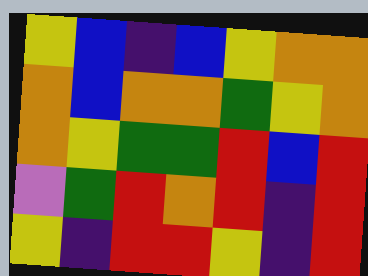[["yellow", "blue", "indigo", "blue", "yellow", "orange", "orange"], ["orange", "blue", "orange", "orange", "green", "yellow", "orange"], ["orange", "yellow", "green", "green", "red", "blue", "red"], ["violet", "green", "red", "orange", "red", "indigo", "red"], ["yellow", "indigo", "red", "red", "yellow", "indigo", "red"]]